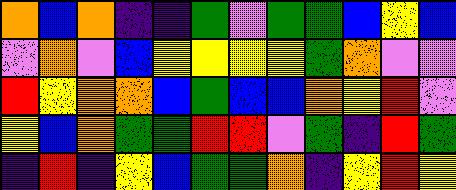[["orange", "blue", "orange", "indigo", "indigo", "green", "violet", "green", "green", "blue", "yellow", "blue"], ["violet", "orange", "violet", "blue", "yellow", "yellow", "yellow", "yellow", "green", "orange", "violet", "violet"], ["red", "yellow", "orange", "orange", "blue", "green", "blue", "blue", "orange", "yellow", "red", "violet"], ["yellow", "blue", "orange", "green", "green", "red", "red", "violet", "green", "indigo", "red", "green"], ["indigo", "red", "indigo", "yellow", "blue", "green", "green", "orange", "indigo", "yellow", "red", "yellow"]]